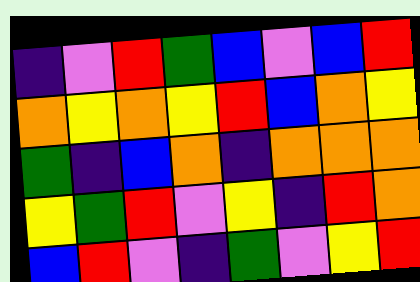[["indigo", "violet", "red", "green", "blue", "violet", "blue", "red"], ["orange", "yellow", "orange", "yellow", "red", "blue", "orange", "yellow"], ["green", "indigo", "blue", "orange", "indigo", "orange", "orange", "orange"], ["yellow", "green", "red", "violet", "yellow", "indigo", "red", "orange"], ["blue", "red", "violet", "indigo", "green", "violet", "yellow", "red"]]